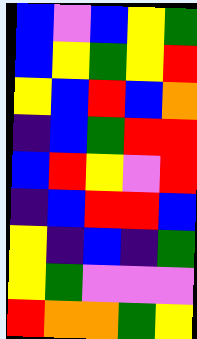[["blue", "violet", "blue", "yellow", "green"], ["blue", "yellow", "green", "yellow", "red"], ["yellow", "blue", "red", "blue", "orange"], ["indigo", "blue", "green", "red", "red"], ["blue", "red", "yellow", "violet", "red"], ["indigo", "blue", "red", "red", "blue"], ["yellow", "indigo", "blue", "indigo", "green"], ["yellow", "green", "violet", "violet", "violet"], ["red", "orange", "orange", "green", "yellow"]]